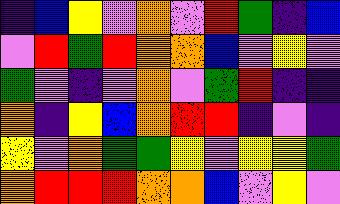[["indigo", "blue", "yellow", "violet", "orange", "violet", "red", "green", "indigo", "blue"], ["violet", "red", "green", "red", "orange", "orange", "blue", "violet", "yellow", "violet"], ["green", "violet", "indigo", "violet", "orange", "violet", "green", "red", "indigo", "indigo"], ["orange", "indigo", "yellow", "blue", "orange", "red", "red", "indigo", "violet", "indigo"], ["yellow", "violet", "orange", "green", "green", "yellow", "violet", "yellow", "yellow", "green"], ["orange", "red", "red", "red", "orange", "orange", "blue", "violet", "yellow", "violet"]]